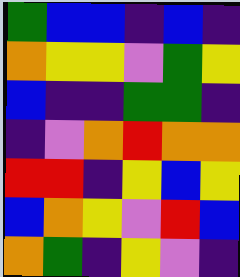[["green", "blue", "blue", "indigo", "blue", "indigo"], ["orange", "yellow", "yellow", "violet", "green", "yellow"], ["blue", "indigo", "indigo", "green", "green", "indigo"], ["indigo", "violet", "orange", "red", "orange", "orange"], ["red", "red", "indigo", "yellow", "blue", "yellow"], ["blue", "orange", "yellow", "violet", "red", "blue"], ["orange", "green", "indigo", "yellow", "violet", "indigo"]]